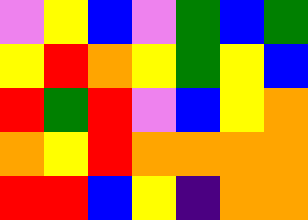[["violet", "yellow", "blue", "violet", "green", "blue", "green"], ["yellow", "red", "orange", "yellow", "green", "yellow", "blue"], ["red", "green", "red", "violet", "blue", "yellow", "orange"], ["orange", "yellow", "red", "orange", "orange", "orange", "orange"], ["red", "red", "blue", "yellow", "indigo", "orange", "orange"]]